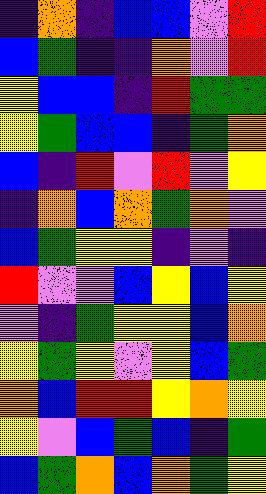[["indigo", "orange", "indigo", "blue", "blue", "violet", "red"], ["blue", "green", "indigo", "indigo", "orange", "violet", "red"], ["yellow", "blue", "blue", "indigo", "red", "green", "green"], ["yellow", "green", "blue", "blue", "indigo", "green", "orange"], ["blue", "indigo", "red", "violet", "red", "violet", "yellow"], ["indigo", "orange", "blue", "orange", "green", "orange", "violet"], ["blue", "green", "yellow", "yellow", "indigo", "violet", "indigo"], ["red", "violet", "violet", "blue", "yellow", "blue", "yellow"], ["violet", "indigo", "green", "yellow", "yellow", "blue", "orange"], ["yellow", "green", "yellow", "violet", "yellow", "blue", "green"], ["orange", "blue", "red", "red", "yellow", "orange", "yellow"], ["yellow", "violet", "blue", "green", "blue", "indigo", "green"], ["blue", "green", "orange", "blue", "orange", "green", "yellow"]]